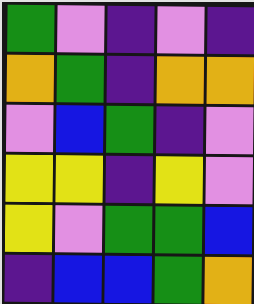[["green", "violet", "indigo", "violet", "indigo"], ["orange", "green", "indigo", "orange", "orange"], ["violet", "blue", "green", "indigo", "violet"], ["yellow", "yellow", "indigo", "yellow", "violet"], ["yellow", "violet", "green", "green", "blue"], ["indigo", "blue", "blue", "green", "orange"]]